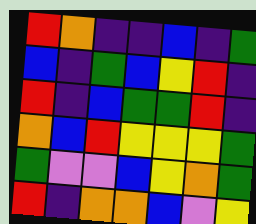[["red", "orange", "indigo", "indigo", "blue", "indigo", "green"], ["blue", "indigo", "green", "blue", "yellow", "red", "indigo"], ["red", "indigo", "blue", "green", "green", "red", "indigo"], ["orange", "blue", "red", "yellow", "yellow", "yellow", "green"], ["green", "violet", "violet", "blue", "yellow", "orange", "green"], ["red", "indigo", "orange", "orange", "blue", "violet", "yellow"]]